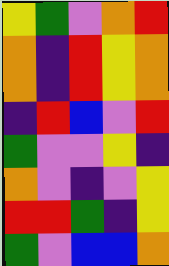[["yellow", "green", "violet", "orange", "red"], ["orange", "indigo", "red", "yellow", "orange"], ["orange", "indigo", "red", "yellow", "orange"], ["indigo", "red", "blue", "violet", "red"], ["green", "violet", "violet", "yellow", "indigo"], ["orange", "violet", "indigo", "violet", "yellow"], ["red", "red", "green", "indigo", "yellow"], ["green", "violet", "blue", "blue", "orange"]]